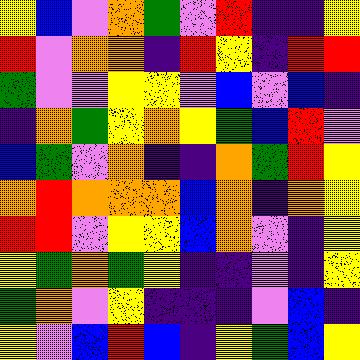[["yellow", "blue", "violet", "orange", "green", "violet", "red", "indigo", "indigo", "yellow"], ["red", "violet", "orange", "orange", "indigo", "red", "yellow", "indigo", "red", "red"], ["green", "violet", "violet", "yellow", "yellow", "violet", "blue", "violet", "blue", "indigo"], ["indigo", "orange", "green", "yellow", "orange", "yellow", "green", "blue", "red", "violet"], ["blue", "green", "violet", "orange", "indigo", "indigo", "orange", "green", "red", "yellow"], ["orange", "red", "orange", "orange", "orange", "blue", "orange", "indigo", "orange", "yellow"], ["red", "red", "violet", "yellow", "yellow", "blue", "orange", "violet", "indigo", "yellow"], ["yellow", "green", "orange", "green", "yellow", "indigo", "indigo", "violet", "indigo", "yellow"], ["green", "orange", "violet", "yellow", "indigo", "indigo", "indigo", "violet", "blue", "indigo"], ["yellow", "violet", "blue", "red", "blue", "indigo", "yellow", "green", "blue", "yellow"]]